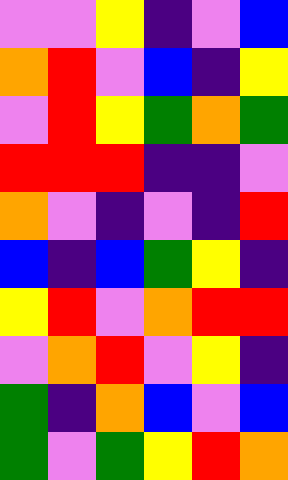[["violet", "violet", "yellow", "indigo", "violet", "blue"], ["orange", "red", "violet", "blue", "indigo", "yellow"], ["violet", "red", "yellow", "green", "orange", "green"], ["red", "red", "red", "indigo", "indigo", "violet"], ["orange", "violet", "indigo", "violet", "indigo", "red"], ["blue", "indigo", "blue", "green", "yellow", "indigo"], ["yellow", "red", "violet", "orange", "red", "red"], ["violet", "orange", "red", "violet", "yellow", "indigo"], ["green", "indigo", "orange", "blue", "violet", "blue"], ["green", "violet", "green", "yellow", "red", "orange"]]